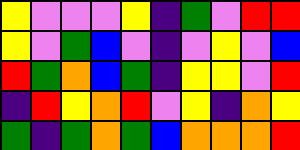[["yellow", "violet", "violet", "violet", "yellow", "indigo", "green", "violet", "red", "red"], ["yellow", "violet", "green", "blue", "violet", "indigo", "violet", "yellow", "violet", "blue"], ["red", "green", "orange", "blue", "green", "indigo", "yellow", "yellow", "violet", "red"], ["indigo", "red", "yellow", "orange", "red", "violet", "yellow", "indigo", "orange", "yellow"], ["green", "indigo", "green", "orange", "green", "blue", "orange", "orange", "orange", "red"]]